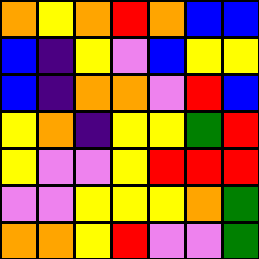[["orange", "yellow", "orange", "red", "orange", "blue", "blue"], ["blue", "indigo", "yellow", "violet", "blue", "yellow", "yellow"], ["blue", "indigo", "orange", "orange", "violet", "red", "blue"], ["yellow", "orange", "indigo", "yellow", "yellow", "green", "red"], ["yellow", "violet", "violet", "yellow", "red", "red", "red"], ["violet", "violet", "yellow", "yellow", "yellow", "orange", "green"], ["orange", "orange", "yellow", "red", "violet", "violet", "green"]]